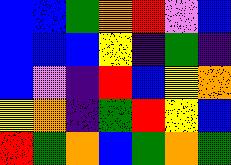[["blue", "blue", "green", "orange", "red", "violet", "blue"], ["blue", "blue", "blue", "yellow", "indigo", "green", "indigo"], ["blue", "violet", "indigo", "red", "blue", "yellow", "orange"], ["yellow", "orange", "indigo", "green", "red", "yellow", "blue"], ["red", "green", "orange", "blue", "green", "orange", "green"]]